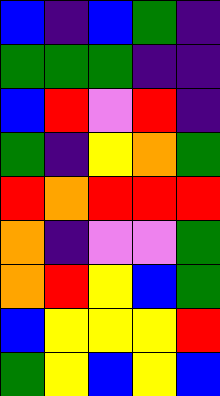[["blue", "indigo", "blue", "green", "indigo"], ["green", "green", "green", "indigo", "indigo"], ["blue", "red", "violet", "red", "indigo"], ["green", "indigo", "yellow", "orange", "green"], ["red", "orange", "red", "red", "red"], ["orange", "indigo", "violet", "violet", "green"], ["orange", "red", "yellow", "blue", "green"], ["blue", "yellow", "yellow", "yellow", "red"], ["green", "yellow", "blue", "yellow", "blue"]]